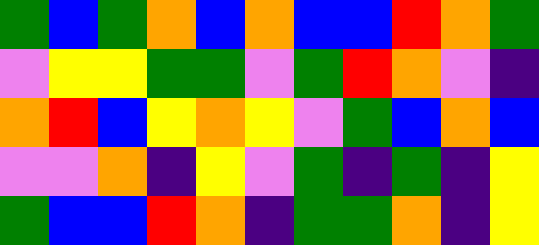[["green", "blue", "green", "orange", "blue", "orange", "blue", "blue", "red", "orange", "green"], ["violet", "yellow", "yellow", "green", "green", "violet", "green", "red", "orange", "violet", "indigo"], ["orange", "red", "blue", "yellow", "orange", "yellow", "violet", "green", "blue", "orange", "blue"], ["violet", "violet", "orange", "indigo", "yellow", "violet", "green", "indigo", "green", "indigo", "yellow"], ["green", "blue", "blue", "red", "orange", "indigo", "green", "green", "orange", "indigo", "yellow"]]